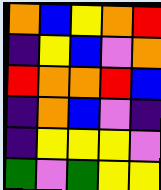[["orange", "blue", "yellow", "orange", "red"], ["indigo", "yellow", "blue", "violet", "orange"], ["red", "orange", "orange", "red", "blue"], ["indigo", "orange", "blue", "violet", "indigo"], ["indigo", "yellow", "yellow", "yellow", "violet"], ["green", "violet", "green", "yellow", "yellow"]]